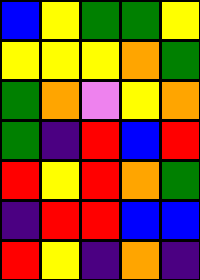[["blue", "yellow", "green", "green", "yellow"], ["yellow", "yellow", "yellow", "orange", "green"], ["green", "orange", "violet", "yellow", "orange"], ["green", "indigo", "red", "blue", "red"], ["red", "yellow", "red", "orange", "green"], ["indigo", "red", "red", "blue", "blue"], ["red", "yellow", "indigo", "orange", "indigo"]]